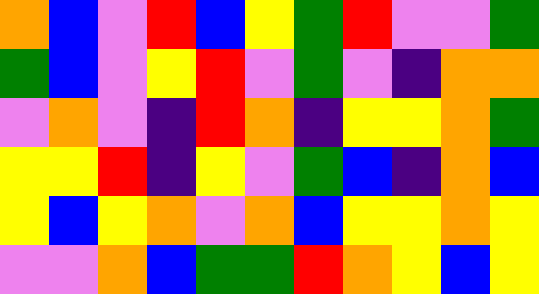[["orange", "blue", "violet", "red", "blue", "yellow", "green", "red", "violet", "violet", "green"], ["green", "blue", "violet", "yellow", "red", "violet", "green", "violet", "indigo", "orange", "orange"], ["violet", "orange", "violet", "indigo", "red", "orange", "indigo", "yellow", "yellow", "orange", "green"], ["yellow", "yellow", "red", "indigo", "yellow", "violet", "green", "blue", "indigo", "orange", "blue"], ["yellow", "blue", "yellow", "orange", "violet", "orange", "blue", "yellow", "yellow", "orange", "yellow"], ["violet", "violet", "orange", "blue", "green", "green", "red", "orange", "yellow", "blue", "yellow"]]